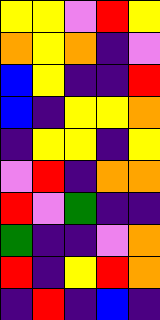[["yellow", "yellow", "violet", "red", "yellow"], ["orange", "yellow", "orange", "indigo", "violet"], ["blue", "yellow", "indigo", "indigo", "red"], ["blue", "indigo", "yellow", "yellow", "orange"], ["indigo", "yellow", "yellow", "indigo", "yellow"], ["violet", "red", "indigo", "orange", "orange"], ["red", "violet", "green", "indigo", "indigo"], ["green", "indigo", "indigo", "violet", "orange"], ["red", "indigo", "yellow", "red", "orange"], ["indigo", "red", "indigo", "blue", "indigo"]]